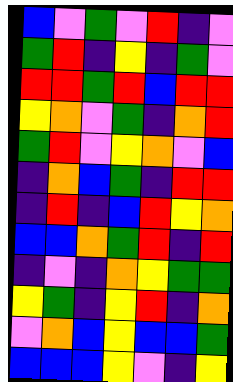[["blue", "violet", "green", "violet", "red", "indigo", "violet"], ["green", "red", "indigo", "yellow", "indigo", "green", "violet"], ["red", "red", "green", "red", "blue", "red", "red"], ["yellow", "orange", "violet", "green", "indigo", "orange", "red"], ["green", "red", "violet", "yellow", "orange", "violet", "blue"], ["indigo", "orange", "blue", "green", "indigo", "red", "red"], ["indigo", "red", "indigo", "blue", "red", "yellow", "orange"], ["blue", "blue", "orange", "green", "red", "indigo", "red"], ["indigo", "violet", "indigo", "orange", "yellow", "green", "green"], ["yellow", "green", "indigo", "yellow", "red", "indigo", "orange"], ["violet", "orange", "blue", "yellow", "blue", "blue", "green"], ["blue", "blue", "blue", "yellow", "violet", "indigo", "yellow"]]